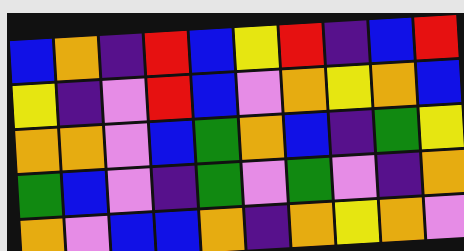[["blue", "orange", "indigo", "red", "blue", "yellow", "red", "indigo", "blue", "red"], ["yellow", "indigo", "violet", "red", "blue", "violet", "orange", "yellow", "orange", "blue"], ["orange", "orange", "violet", "blue", "green", "orange", "blue", "indigo", "green", "yellow"], ["green", "blue", "violet", "indigo", "green", "violet", "green", "violet", "indigo", "orange"], ["orange", "violet", "blue", "blue", "orange", "indigo", "orange", "yellow", "orange", "violet"]]